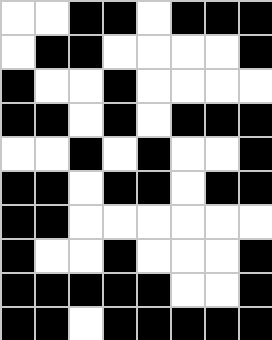[["white", "white", "black", "black", "white", "black", "black", "black"], ["white", "black", "black", "white", "white", "white", "white", "black"], ["black", "white", "white", "black", "white", "white", "white", "white"], ["black", "black", "white", "black", "white", "black", "black", "black"], ["white", "white", "black", "white", "black", "white", "white", "black"], ["black", "black", "white", "black", "black", "white", "black", "black"], ["black", "black", "white", "white", "white", "white", "white", "white"], ["black", "white", "white", "black", "white", "white", "white", "black"], ["black", "black", "black", "black", "black", "white", "white", "black"], ["black", "black", "white", "black", "black", "black", "black", "black"]]